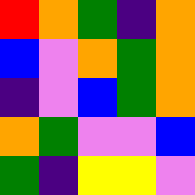[["red", "orange", "green", "indigo", "orange"], ["blue", "violet", "orange", "green", "orange"], ["indigo", "violet", "blue", "green", "orange"], ["orange", "green", "violet", "violet", "blue"], ["green", "indigo", "yellow", "yellow", "violet"]]